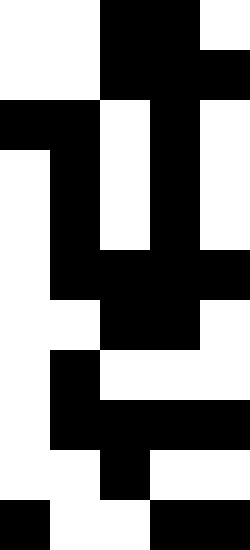[["white", "white", "black", "black", "white"], ["white", "white", "black", "black", "black"], ["black", "black", "white", "black", "white"], ["white", "black", "white", "black", "white"], ["white", "black", "white", "black", "white"], ["white", "black", "black", "black", "black"], ["white", "white", "black", "black", "white"], ["white", "black", "white", "white", "white"], ["white", "black", "black", "black", "black"], ["white", "white", "black", "white", "white"], ["black", "white", "white", "black", "black"]]